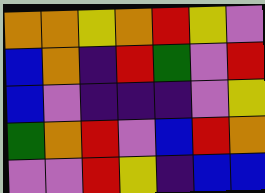[["orange", "orange", "yellow", "orange", "red", "yellow", "violet"], ["blue", "orange", "indigo", "red", "green", "violet", "red"], ["blue", "violet", "indigo", "indigo", "indigo", "violet", "yellow"], ["green", "orange", "red", "violet", "blue", "red", "orange"], ["violet", "violet", "red", "yellow", "indigo", "blue", "blue"]]